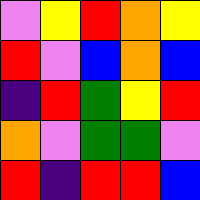[["violet", "yellow", "red", "orange", "yellow"], ["red", "violet", "blue", "orange", "blue"], ["indigo", "red", "green", "yellow", "red"], ["orange", "violet", "green", "green", "violet"], ["red", "indigo", "red", "red", "blue"]]